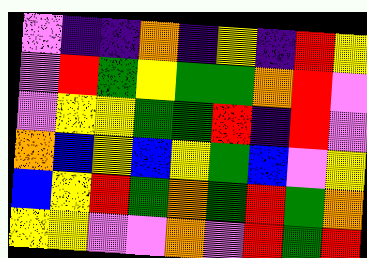[["violet", "indigo", "indigo", "orange", "indigo", "yellow", "indigo", "red", "yellow"], ["violet", "red", "green", "yellow", "green", "green", "orange", "red", "violet"], ["violet", "yellow", "yellow", "green", "green", "red", "indigo", "red", "violet"], ["orange", "blue", "yellow", "blue", "yellow", "green", "blue", "violet", "yellow"], ["blue", "yellow", "red", "green", "orange", "green", "red", "green", "orange"], ["yellow", "yellow", "violet", "violet", "orange", "violet", "red", "green", "red"]]